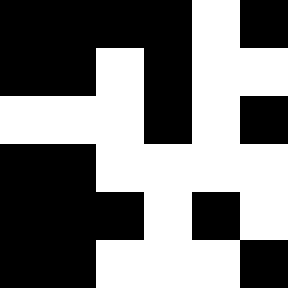[["black", "black", "black", "black", "white", "black"], ["black", "black", "white", "black", "white", "white"], ["white", "white", "white", "black", "white", "black"], ["black", "black", "white", "white", "white", "white"], ["black", "black", "black", "white", "black", "white"], ["black", "black", "white", "white", "white", "black"]]